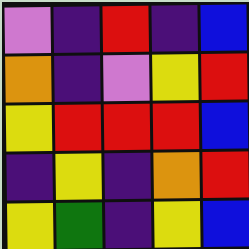[["violet", "indigo", "red", "indigo", "blue"], ["orange", "indigo", "violet", "yellow", "red"], ["yellow", "red", "red", "red", "blue"], ["indigo", "yellow", "indigo", "orange", "red"], ["yellow", "green", "indigo", "yellow", "blue"]]